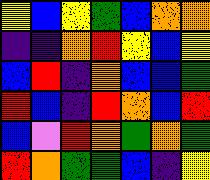[["yellow", "blue", "yellow", "green", "blue", "orange", "orange"], ["indigo", "indigo", "orange", "red", "yellow", "blue", "yellow"], ["blue", "red", "indigo", "orange", "blue", "blue", "green"], ["red", "blue", "indigo", "red", "orange", "blue", "red"], ["blue", "violet", "red", "orange", "green", "orange", "green"], ["red", "orange", "green", "green", "blue", "indigo", "yellow"]]